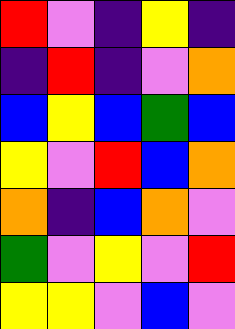[["red", "violet", "indigo", "yellow", "indigo"], ["indigo", "red", "indigo", "violet", "orange"], ["blue", "yellow", "blue", "green", "blue"], ["yellow", "violet", "red", "blue", "orange"], ["orange", "indigo", "blue", "orange", "violet"], ["green", "violet", "yellow", "violet", "red"], ["yellow", "yellow", "violet", "blue", "violet"]]